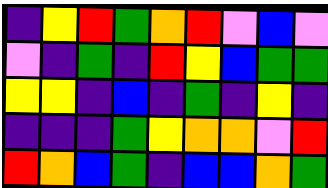[["indigo", "yellow", "red", "green", "orange", "red", "violet", "blue", "violet"], ["violet", "indigo", "green", "indigo", "red", "yellow", "blue", "green", "green"], ["yellow", "yellow", "indigo", "blue", "indigo", "green", "indigo", "yellow", "indigo"], ["indigo", "indigo", "indigo", "green", "yellow", "orange", "orange", "violet", "red"], ["red", "orange", "blue", "green", "indigo", "blue", "blue", "orange", "green"]]